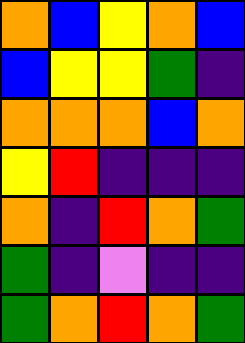[["orange", "blue", "yellow", "orange", "blue"], ["blue", "yellow", "yellow", "green", "indigo"], ["orange", "orange", "orange", "blue", "orange"], ["yellow", "red", "indigo", "indigo", "indigo"], ["orange", "indigo", "red", "orange", "green"], ["green", "indigo", "violet", "indigo", "indigo"], ["green", "orange", "red", "orange", "green"]]